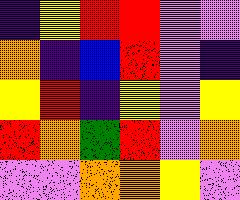[["indigo", "yellow", "red", "red", "violet", "violet"], ["orange", "indigo", "blue", "red", "violet", "indigo"], ["yellow", "red", "indigo", "yellow", "violet", "yellow"], ["red", "orange", "green", "red", "violet", "orange"], ["violet", "violet", "orange", "orange", "yellow", "violet"]]